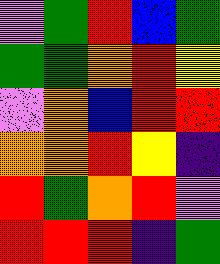[["violet", "green", "red", "blue", "green"], ["green", "green", "orange", "red", "yellow"], ["violet", "orange", "blue", "red", "red"], ["orange", "orange", "red", "yellow", "indigo"], ["red", "green", "orange", "red", "violet"], ["red", "red", "red", "indigo", "green"]]